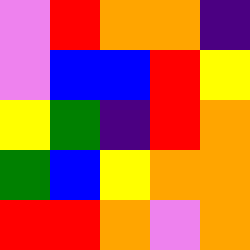[["violet", "red", "orange", "orange", "indigo"], ["violet", "blue", "blue", "red", "yellow"], ["yellow", "green", "indigo", "red", "orange"], ["green", "blue", "yellow", "orange", "orange"], ["red", "red", "orange", "violet", "orange"]]